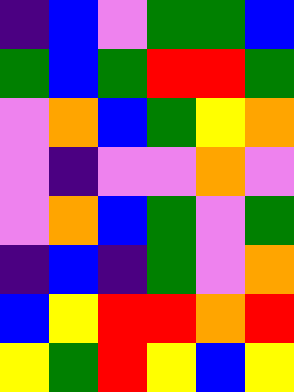[["indigo", "blue", "violet", "green", "green", "blue"], ["green", "blue", "green", "red", "red", "green"], ["violet", "orange", "blue", "green", "yellow", "orange"], ["violet", "indigo", "violet", "violet", "orange", "violet"], ["violet", "orange", "blue", "green", "violet", "green"], ["indigo", "blue", "indigo", "green", "violet", "orange"], ["blue", "yellow", "red", "red", "orange", "red"], ["yellow", "green", "red", "yellow", "blue", "yellow"]]